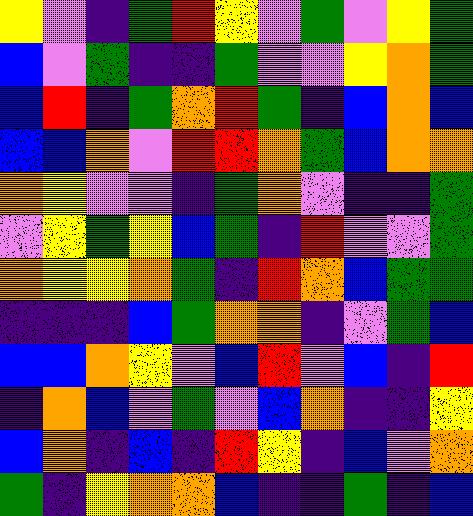[["yellow", "violet", "indigo", "green", "red", "yellow", "violet", "green", "violet", "yellow", "green"], ["blue", "violet", "green", "indigo", "indigo", "green", "violet", "violet", "yellow", "orange", "green"], ["blue", "red", "indigo", "green", "orange", "red", "green", "indigo", "blue", "orange", "blue"], ["blue", "blue", "orange", "violet", "red", "red", "orange", "green", "blue", "orange", "orange"], ["orange", "yellow", "violet", "violet", "indigo", "green", "orange", "violet", "indigo", "indigo", "green"], ["violet", "yellow", "green", "yellow", "blue", "green", "indigo", "red", "violet", "violet", "green"], ["orange", "yellow", "yellow", "orange", "green", "indigo", "red", "orange", "blue", "green", "green"], ["indigo", "indigo", "indigo", "blue", "green", "orange", "orange", "indigo", "violet", "green", "blue"], ["blue", "blue", "orange", "yellow", "violet", "blue", "red", "violet", "blue", "indigo", "red"], ["indigo", "orange", "blue", "violet", "green", "violet", "blue", "orange", "indigo", "indigo", "yellow"], ["blue", "orange", "indigo", "blue", "indigo", "red", "yellow", "indigo", "blue", "violet", "orange"], ["green", "indigo", "yellow", "orange", "orange", "blue", "indigo", "indigo", "green", "indigo", "blue"]]